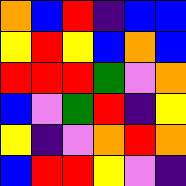[["orange", "blue", "red", "indigo", "blue", "blue"], ["yellow", "red", "yellow", "blue", "orange", "blue"], ["red", "red", "red", "green", "violet", "orange"], ["blue", "violet", "green", "red", "indigo", "yellow"], ["yellow", "indigo", "violet", "orange", "red", "orange"], ["blue", "red", "red", "yellow", "violet", "indigo"]]